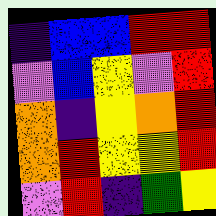[["indigo", "blue", "blue", "red", "red"], ["violet", "blue", "yellow", "violet", "red"], ["orange", "indigo", "yellow", "orange", "red"], ["orange", "red", "yellow", "yellow", "red"], ["violet", "red", "indigo", "green", "yellow"]]